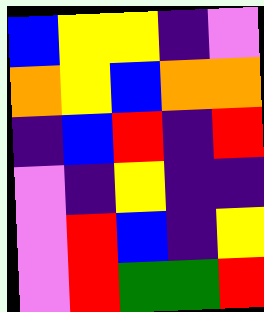[["blue", "yellow", "yellow", "indigo", "violet"], ["orange", "yellow", "blue", "orange", "orange"], ["indigo", "blue", "red", "indigo", "red"], ["violet", "indigo", "yellow", "indigo", "indigo"], ["violet", "red", "blue", "indigo", "yellow"], ["violet", "red", "green", "green", "red"]]